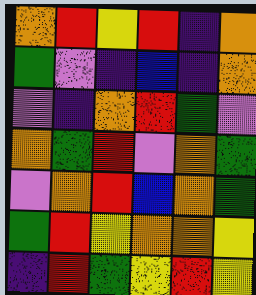[["orange", "red", "yellow", "red", "indigo", "orange"], ["green", "violet", "indigo", "blue", "indigo", "orange"], ["violet", "indigo", "orange", "red", "green", "violet"], ["orange", "green", "red", "violet", "orange", "green"], ["violet", "orange", "red", "blue", "orange", "green"], ["green", "red", "yellow", "orange", "orange", "yellow"], ["indigo", "red", "green", "yellow", "red", "yellow"]]